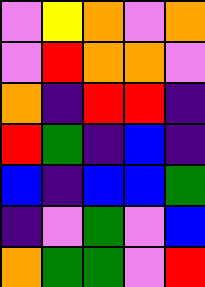[["violet", "yellow", "orange", "violet", "orange"], ["violet", "red", "orange", "orange", "violet"], ["orange", "indigo", "red", "red", "indigo"], ["red", "green", "indigo", "blue", "indigo"], ["blue", "indigo", "blue", "blue", "green"], ["indigo", "violet", "green", "violet", "blue"], ["orange", "green", "green", "violet", "red"]]